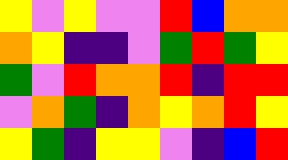[["yellow", "violet", "yellow", "violet", "violet", "red", "blue", "orange", "orange"], ["orange", "yellow", "indigo", "indigo", "violet", "green", "red", "green", "yellow"], ["green", "violet", "red", "orange", "orange", "red", "indigo", "red", "red"], ["violet", "orange", "green", "indigo", "orange", "yellow", "orange", "red", "yellow"], ["yellow", "green", "indigo", "yellow", "yellow", "violet", "indigo", "blue", "red"]]